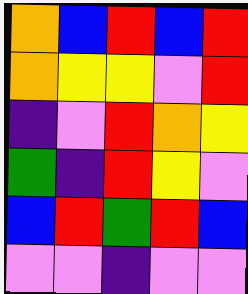[["orange", "blue", "red", "blue", "red"], ["orange", "yellow", "yellow", "violet", "red"], ["indigo", "violet", "red", "orange", "yellow"], ["green", "indigo", "red", "yellow", "violet"], ["blue", "red", "green", "red", "blue"], ["violet", "violet", "indigo", "violet", "violet"]]